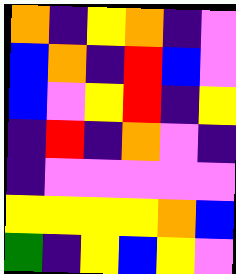[["orange", "indigo", "yellow", "orange", "indigo", "violet"], ["blue", "orange", "indigo", "red", "blue", "violet"], ["blue", "violet", "yellow", "red", "indigo", "yellow"], ["indigo", "red", "indigo", "orange", "violet", "indigo"], ["indigo", "violet", "violet", "violet", "violet", "violet"], ["yellow", "yellow", "yellow", "yellow", "orange", "blue"], ["green", "indigo", "yellow", "blue", "yellow", "violet"]]